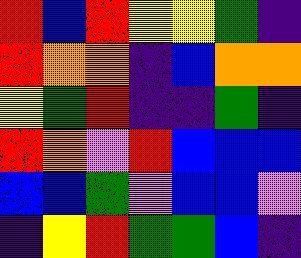[["red", "blue", "red", "yellow", "yellow", "green", "indigo"], ["red", "orange", "orange", "indigo", "blue", "orange", "orange"], ["yellow", "green", "red", "indigo", "indigo", "green", "indigo"], ["red", "orange", "violet", "red", "blue", "blue", "blue"], ["blue", "blue", "green", "violet", "blue", "blue", "violet"], ["indigo", "yellow", "red", "green", "green", "blue", "indigo"]]